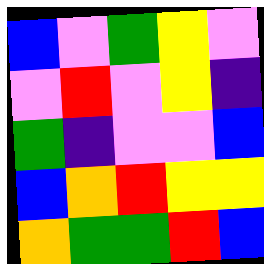[["blue", "violet", "green", "yellow", "violet"], ["violet", "red", "violet", "yellow", "indigo"], ["green", "indigo", "violet", "violet", "blue"], ["blue", "orange", "red", "yellow", "yellow"], ["orange", "green", "green", "red", "blue"]]